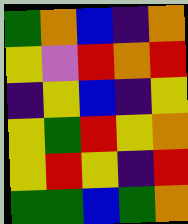[["green", "orange", "blue", "indigo", "orange"], ["yellow", "violet", "red", "orange", "red"], ["indigo", "yellow", "blue", "indigo", "yellow"], ["yellow", "green", "red", "yellow", "orange"], ["yellow", "red", "yellow", "indigo", "red"], ["green", "green", "blue", "green", "orange"]]